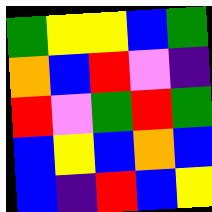[["green", "yellow", "yellow", "blue", "green"], ["orange", "blue", "red", "violet", "indigo"], ["red", "violet", "green", "red", "green"], ["blue", "yellow", "blue", "orange", "blue"], ["blue", "indigo", "red", "blue", "yellow"]]